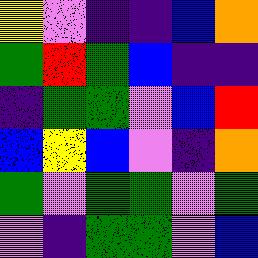[["yellow", "violet", "indigo", "indigo", "blue", "orange"], ["green", "red", "green", "blue", "indigo", "indigo"], ["indigo", "green", "green", "violet", "blue", "red"], ["blue", "yellow", "blue", "violet", "indigo", "orange"], ["green", "violet", "green", "green", "violet", "green"], ["violet", "indigo", "green", "green", "violet", "blue"]]